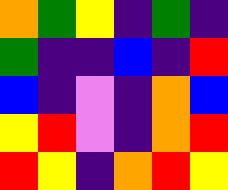[["orange", "green", "yellow", "indigo", "green", "indigo"], ["green", "indigo", "indigo", "blue", "indigo", "red"], ["blue", "indigo", "violet", "indigo", "orange", "blue"], ["yellow", "red", "violet", "indigo", "orange", "red"], ["red", "yellow", "indigo", "orange", "red", "yellow"]]